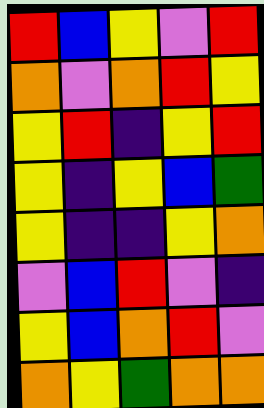[["red", "blue", "yellow", "violet", "red"], ["orange", "violet", "orange", "red", "yellow"], ["yellow", "red", "indigo", "yellow", "red"], ["yellow", "indigo", "yellow", "blue", "green"], ["yellow", "indigo", "indigo", "yellow", "orange"], ["violet", "blue", "red", "violet", "indigo"], ["yellow", "blue", "orange", "red", "violet"], ["orange", "yellow", "green", "orange", "orange"]]